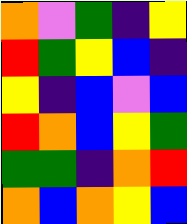[["orange", "violet", "green", "indigo", "yellow"], ["red", "green", "yellow", "blue", "indigo"], ["yellow", "indigo", "blue", "violet", "blue"], ["red", "orange", "blue", "yellow", "green"], ["green", "green", "indigo", "orange", "red"], ["orange", "blue", "orange", "yellow", "blue"]]